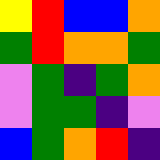[["yellow", "red", "blue", "blue", "orange"], ["green", "red", "orange", "orange", "green"], ["violet", "green", "indigo", "green", "orange"], ["violet", "green", "green", "indigo", "violet"], ["blue", "green", "orange", "red", "indigo"]]